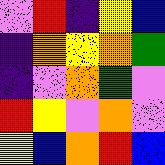[["violet", "red", "indigo", "yellow", "blue"], ["indigo", "orange", "yellow", "orange", "green"], ["indigo", "violet", "orange", "green", "violet"], ["red", "yellow", "violet", "orange", "violet"], ["yellow", "blue", "orange", "red", "blue"]]